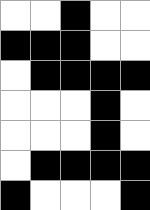[["white", "white", "black", "white", "white"], ["black", "black", "black", "white", "white"], ["white", "black", "black", "black", "black"], ["white", "white", "white", "black", "white"], ["white", "white", "white", "black", "white"], ["white", "black", "black", "black", "black"], ["black", "white", "white", "white", "black"]]